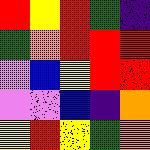[["red", "yellow", "red", "green", "indigo"], ["green", "orange", "red", "red", "red"], ["violet", "blue", "yellow", "red", "red"], ["violet", "violet", "blue", "indigo", "orange"], ["yellow", "red", "yellow", "green", "orange"]]